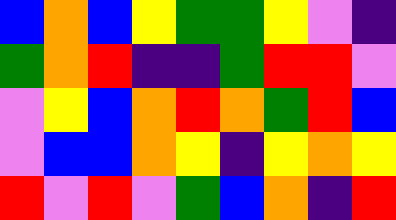[["blue", "orange", "blue", "yellow", "green", "green", "yellow", "violet", "indigo"], ["green", "orange", "red", "indigo", "indigo", "green", "red", "red", "violet"], ["violet", "yellow", "blue", "orange", "red", "orange", "green", "red", "blue"], ["violet", "blue", "blue", "orange", "yellow", "indigo", "yellow", "orange", "yellow"], ["red", "violet", "red", "violet", "green", "blue", "orange", "indigo", "red"]]